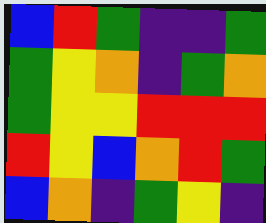[["blue", "red", "green", "indigo", "indigo", "green"], ["green", "yellow", "orange", "indigo", "green", "orange"], ["green", "yellow", "yellow", "red", "red", "red"], ["red", "yellow", "blue", "orange", "red", "green"], ["blue", "orange", "indigo", "green", "yellow", "indigo"]]